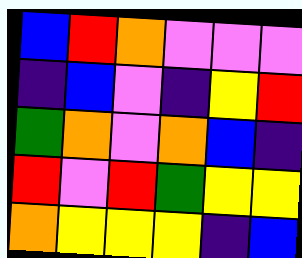[["blue", "red", "orange", "violet", "violet", "violet"], ["indigo", "blue", "violet", "indigo", "yellow", "red"], ["green", "orange", "violet", "orange", "blue", "indigo"], ["red", "violet", "red", "green", "yellow", "yellow"], ["orange", "yellow", "yellow", "yellow", "indigo", "blue"]]